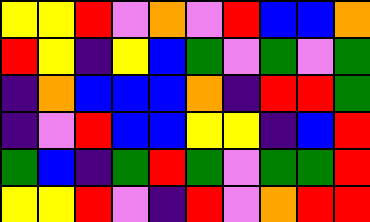[["yellow", "yellow", "red", "violet", "orange", "violet", "red", "blue", "blue", "orange"], ["red", "yellow", "indigo", "yellow", "blue", "green", "violet", "green", "violet", "green"], ["indigo", "orange", "blue", "blue", "blue", "orange", "indigo", "red", "red", "green"], ["indigo", "violet", "red", "blue", "blue", "yellow", "yellow", "indigo", "blue", "red"], ["green", "blue", "indigo", "green", "red", "green", "violet", "green", "green", "red"], ["yellow", "yellow", "red", "violet", "indigo", "red", "violet", "orange", "red", "red"]]